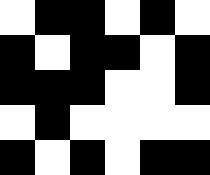[["white", "black", "black", "white", "black", "white"], ["black", "white", "black", "black", "white", "black"], ["black", "black", "black", "white", "white", "black"], ["white", "black", "white", "white", "white", "white"], ["black", "white", "black", "white", "black", "black"]]